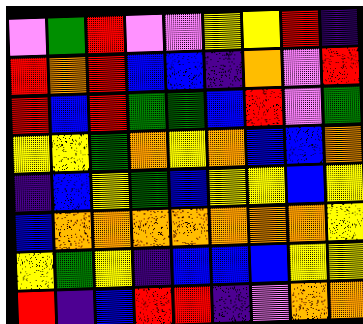[["violet", "green", "red", "violet", "violet", "yellow", "yellow", "red", "indigo"], ["red", "orange", "red", "blue", "blue", "indigo", "orange", "violet", "red"], ["red", "blue", "red", "green", "green", "blue", "red", "violet", "green"], ["yellow", "yellow", "green", "orange", "yellow", "orange", "blue", "blue", "orange"], ["indigo", "blue", "yellow", "green", "blue", "yellow", "yellow", "blue", "yellow"], ["blue", "orange", "orange", "orange", "orange", "orange", "orange", "orange", "yellow"], ["yellow", "green", "yellow", "indigo", "blue", "blue", "blue", "yellow", "yellow"], ["red", "indigo", "blue", "red", "red", "indigo", "violet", "orange", "orange"]]